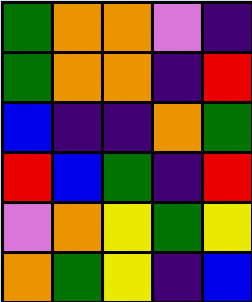[["green", "orange", "orange", "violet", "indigo"], ["green", "orange", "orange", "indigo", "red"], ["blue", "indigo", "indigo", "orange", "green"], ["red", "blue", "green", "indigo", "red"], ["violet", "orange", "yellow", "green", "yellow"], ["orange", "green", "yellow", "indigo", "blue"]]